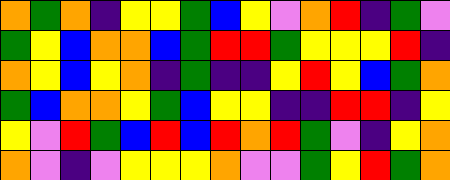[["orange", "green", "orange", "indigo", "yellow", "yellow", "green", "blue", "yellow", "violet", "orange", "red", "indigo", "green", "violet"], ["green", "yellow", "blue", "orange", "orange", "blue", "green", "red", "red", "green", "yellow", "yellow", "yellow", "red", "indigo"], ["orange", "yellow", "blue", "yellow", "orange", "indigo", "green", "indigo", "indigo", "yellow", "red", "yellow", "blue", "green", "orange"], ["green", "blue", "orange", "orange", "yellow", "green", "blue", "yellow", "yellow", "indigo", "indigo", "red", "red", "indigo", "yellow"], ["yellow", "violet", "red", "green", "blue", "red", "blue", "red", "orange", "red", "green", "violet", "indigo", "yellow", "orange"], ["orange", "violet", "indigo", "violet", "yellow", "yellow", "yellow", "orange", "violet", "violet", "green", "yellow", "red", "green", "orange"]]